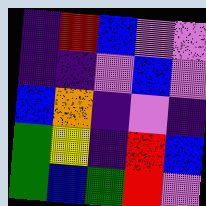[["indigo", "red", "blue", "violet", "violet"], ["indigo", "indigo", "violet", "blue", "violet"], ["blue", "orange", "indigo", "violet", "indigo"], ["green", "yellow", "indigo", "red", "blue"], ["green", "blue", "green", "red", "violet"]]